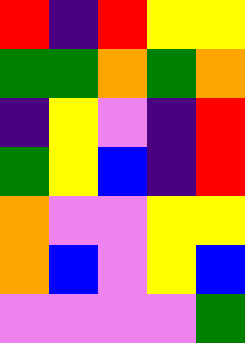[["red", "indigo", "red", "yellow", "yellow"], ["green", "green", "orange", "green", "orange"], ["indigo", "yellow", "violet", "indigo", "red"], ["green", "yellow", "blue", "indigo", "red"], ["orange", "violet", "violet", "yellow", "yellow"], ["orange", "blue", "violet", "yellow", "blue"], ["violet", "violet", "violet", "violet", "green"]]